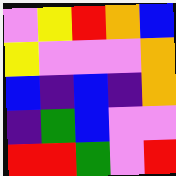[["violet", "yellow", "red", "orange", "blue"], ["yellow", "violet", "violet", "violet", "orange"], ["blue", "indigo", "blue", "indigo", "orange"], ["indigo", "green", "blue", "violet", "violet"], ["red", "red", "green", "violet", "red"]]